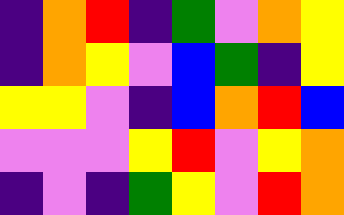[["indigo", "orange", "red", "indigo", "green", "violet", "orange", "yellow"], ["indigo", "orange", "yellow", "violet", "blue", "green", "indigo", "yellow"], ["yellow", "yellow", "violet", "indigo", "blue", "orange", "red", "blue"], ["violet", "violet", "violet", "yellow", "red", "violet", "yellow", "orange"], ["indigo", "violet", "indigo", "green", "yellow", "violet", "red", "orange"]]